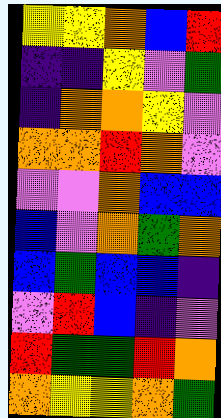[["yellow", "yellow", "orange", "blue", "red"], ["indigo", "indigo", "yellow", "violet", "green"], ["indigo", "orange", "orange", "yellow", "violet"], ["orange", "orange", "red", "orange", "violet"], ["violet", "violet", "orange", "blue", "blue"], ["blue", "violet", "orange", "green", "orange"], ["blue", "green", "blue", "blue", "indigo"], ["violet", "red", "blue", "indigo", "violet"], ["red", "green", "green", "red", "orange"], ["orange", "yellow", "yellow", "orange", "green"]]